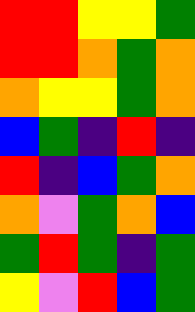[["red", "red", "yellow", "yellow", "green"], ["red", "red", "orange", "green", "orange"], ["orange", "yellow", "yellow", "green", "orange"], ["blue", "green", "indigo", "red", "indigo"], ["red", "indigo", "blue", "green", "orange"], ["orange", "violet", "green", "orange", "blue"], ["green", "red", "green", "indigo", "green"], ["yellow", "violet", "red", "blue", "green"]]